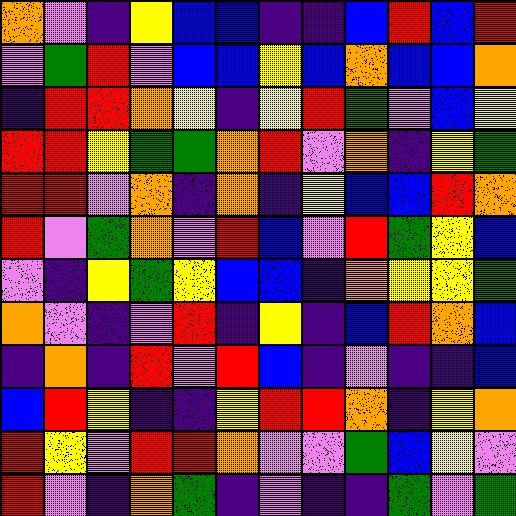[["orange", "violet", "indigo", "yellow", "blue", "blue", "indigo", "indigo", "blue", "red", "blue", "red"], ["violet", "green", "red", "violet", "blue", "blue", "yellow", "blue", "orange", "blue", "blue", "orange"], ["indigo", "red", "red", "orange", "yellow", "indigo", "yellow", "red", "green", "violet", "blue", "yellow"], ["red", "red", "yellow", "green", "green", "orange", "red", "violet", "orange", "indigo", "yellow", "green"], ["red", "red", "violet", "orange", "indigo", "orange", "indigo", "yellow", "blue", "blue", "red", "orange"], ["red", "violet", "green", "orange", "violet", "red", "blue", "violet", "red", "green", "yellow", "blue"], ["violet", "indigo", "yellow", "green", "yellow", "blue", "blue", "indigo", "orange", "yellow", "yellow", "green"], ["orange", "violet", "indigo", "violet", "red", "indigo", "yellow", "indigo", "blue", "red", "orange", "blue"], ["indigo", "orange", "indigo", "red", "violet", "red", "blue", "indigo", "violet", "indigo", "indigo", "blue"], ["blue", "red", "yellow", "indigo", "indigo", "yellow", "red", "red", "orange", "indigo", "yellow", "orange"], ["red", "yellow", "violet", "red", "red", "orange", "violet", "violet", "green", "blue", "yellow", "violet"], ["red", "violet", "indigo", "orange", "green", "indigo", "violet", "indigo", "indigo", "green", "violet", "green"]]